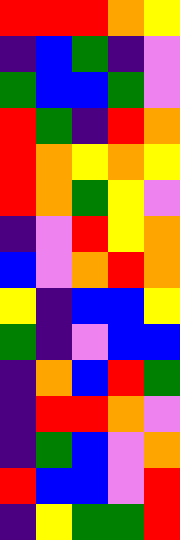[["red", "red", "red", "orange", "yellow"], ["indigo", "blue", "green", "indigo", "violet"], ["green", "blue", "blue", "green", "violet"], ["red", "green", "indigo", "red", "orange"], ["red", "orange", "yellow", "orange", "yellow"], ["red", "orange", "green", "yellow", "violet"], ["indigo", "violet", "red", "yellow", "orange"], ["blue", "violet", "orange", "red", "orange"], ["yellow", "indigo", "blue", "blue", "yellow"], ["green", "indigo", "violet", "blue", "blue"], ["indigo", "orange", "blue", "red", "green"], ["indigo", "red", "red", "orange", "violet"], ["indigo", "green", "blue", "violet", "orange"], ["red", "blue", "blue", "violet", "red"], ["indigo", "yellow", "green", "green", "red"]]